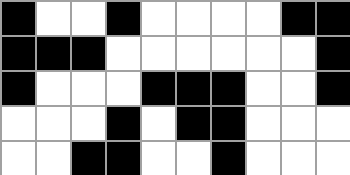[["black", "white", "white", "black", "white", "white", "white", "white", "black", "black"], ["black", "black", "black", "white", "white", "white", "white", "white", "white", "black"], ["black", "white", "white", "white", "black", "black", "black", "white", "white", "black"], ["white", "white", "white", "black", "white", "black", "black", "white", "white", "white"], ["white", "white", "black", "black", "white", "white", "black", "white", "white", "white"]]